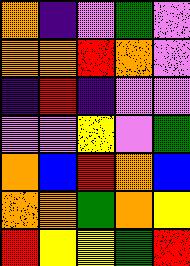[["orange", "indigo", "violet", "green", "violet"], ["orange", "orange", "red", "orange", "violet"], ["indigo", "red", "indigo", "violet", "violet"], ["violet", "violet", "yellow", "violet", "green"], ["orange", "blue", "red", "orange", "blue"], ["orange", "orange", "green", "orange", "yellow"], ["red", "yellow", "yellow", "green", "red"]]